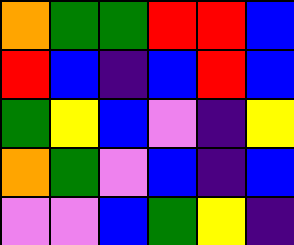[["orange", "green", "green", "red", "red", "blue"], ["red", "blue", "indigo", "blue", "red", "blue"], ["green", "yellow", "blue", "violet", "indigo", "yellow"], ["orange", "green", "violet", "blue", "indigo", "blue"], ["violet", "violet", "blue", "green", "yellow", "indigo"]]